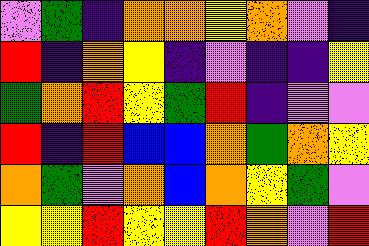[["violet", "green", "indigo", "orange", "orange", "yellow", "orange", "violet", "indigo"], ["red", "indigo", "orange", "yellow", "indigo", "violet", "indigo", "indigo", "yellow"], ["green", "orange", "red", "yellow", "green", "red", "indigo", "violet", "violet"], ["red", "indigo", "red", "blue", "blue", "orange", "green", "orange", "yellow"], ["orange", "green", "violet", "orange", "blue", "orange", "yellow", "green", "violet"], ["yellow", "yellow", "red", "yellow", "yellow", "red", "orange", "violet", "red"]]